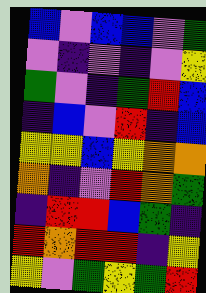[["blue", "violet", "blue", "blue", "violet", "green"], ["violet", "indigo", "violet", "indigo", "violet", "yellow"], ["green", "violet", "indigo", "green", "red", "blue"], ["indigo", "blue", "violet", "red", "indigo", "blue"], ["yellow", "yellow", "blue", "yellow", "orange", "orange"], ["orange", "indigo", "violet", "red", "orange", "green"], ["indigo", "red", "red", "blue", "green", "indigo"], ["red", "orange", "red", "red", "indigo", "yellow"], ["yellow", "violet", "green", "yellow", "green", "red"]]